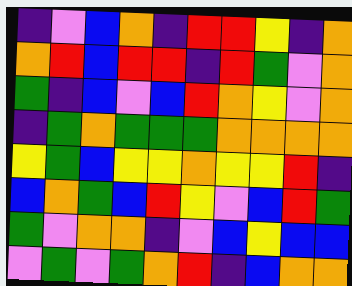[["indigo", "violet", "blue", "orange", "indigo", "red", "red", "yellow", "indigo", "orange"], ["orange", "red", "blue", "red", "red", "indigo", "red", "green", "violet", "orange"], ["green", "indigo", "blue", "violet", "blue", "red", "orange", "yellow", "violet", "orange"], ["indigo", "green", "orange", "green", "green", "green", "orange", "orange", "orange", "orange"], ["yellow", "green", "blue", "yellow", "yellow", "orange", "yellow", "yellow", "red", "indigo"], ["blue", "orange", "green", "blue", "red", "yellow", "violet", "blue", "red", "green"], ["green", "violet", "orange", "orange", "indigo", "violet", "blue", "yellow", "blue", "blue"], ["violet", "green", "violet", "green", "orange", "red", "indigo", "blue", "orange", "orange"]]